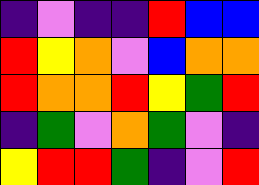[["indigo", "violet", "indigo", "indigo", "red", "blue", "blue"], ["red", "yellow", "orange", "violet", "blue", "orange", "orange"], ["red", "orange", "orange", "red", "yellow", "green", "red"], ["indigo", "green", "violet", "orange", "green", "violet", "indigo"], ["yellow", "red", "red", "green", "indigo", "violet", "red"]]